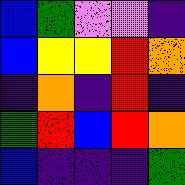[["blue", "green", "violet", "violet", "indigo"], ["blue", "yellow", "yellow", "red", "orange"], ["indigo", "orange", "indigo", "red", "indigo"], ["green", "red", "blue", "red", "orange"], ["blue", "indigo", "indigo", "indigo", "green"]]